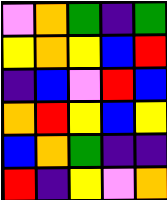[["violet", "orange", "green", "indigo", "green"], ["yellow", "orange", "yellow", "blue", "red"], ["indigo", "blue", "violet", "red", "blue"], ["orange", "red", "yellow", "blue", "yellow"], ["blue", "orange", "green", "indigo", "indigo"], ["red", "indigo", "yellow", "violet", "orange"]]